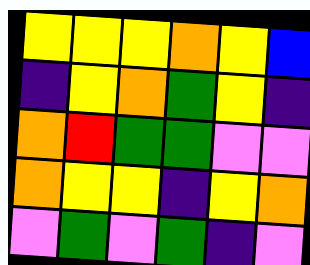[["yellow", "yellow", "yellow", "orange", "yellow", "blue"], ["indigo", "yellow", "orange", "green", "yellow", "indigo"], ["orange", "red", "green", "green", "violet", "violet"], ["orange", "yellow", "yellow", "indigo", "yellow", "orange"], ["violet", "green", "violet", "green", "indigo", "violet"]]